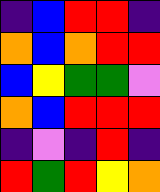[["indigo", "blue", "red", "red", "indigo"], ["orange", "blue", "orange", "red", "red"], ["blue", "yellow", "green", "green", "violet"], ["orange", "blue", "red", "red", "red"], ["indigo", "violet", "indigo", "red", "indigo"], ["red", "green", "red", "yellow", "orange"]]